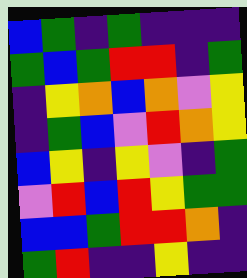[["blue", "green", "indigo", "green", "indigo", "indigo", "indigo"], ["green", "blue", "green", "red", "red", "indigo", "green"], ["indigo", "yellow", "orange", "blue", "orange", "violet", "yellow"], ["indigo", "green", "blue", "violet", "red", "orange", "yellow"], ["blue", "yellow", "indigo", "yellow", "violet", "indigo", "green"], ["violet", "red", "blue", "red", "yellow", "green", "green"], ["blue", "blue", "green", "red", "red", "orange", "indigo"], ["green", "red", "indigo", "indigo", "yellow", "indigo", "indigo"]]